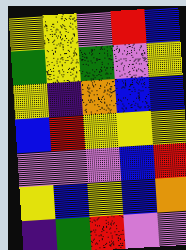[["yellow", "yellow", "violet", "red", "blue"], ["green", "yellow", "green", "violet", "yellow"], ["yellow", "indigo", "orange", "blue", "blue"], ["blue", "red", "yellow", "yellow", "yellow"], ["violet", "violet", "violet", "blue", "red"], ["yellow", "blue", "yellow", "blue", "orange"], ["indigo", "green", "red", "violet", "violet"]]